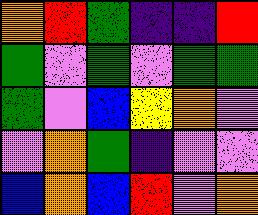[["orange", "red", "green", "indigo", "indigo", "red"], ["green", "violet", "green", "violet", "green", "green"], ["green", "violet", "blue", "yellow", "orange", "violet"], ["violet", "orange", "green", "indigo", "violet", "violet"], ["blue", "orange", "blue", "red", "violet", "orange"]]